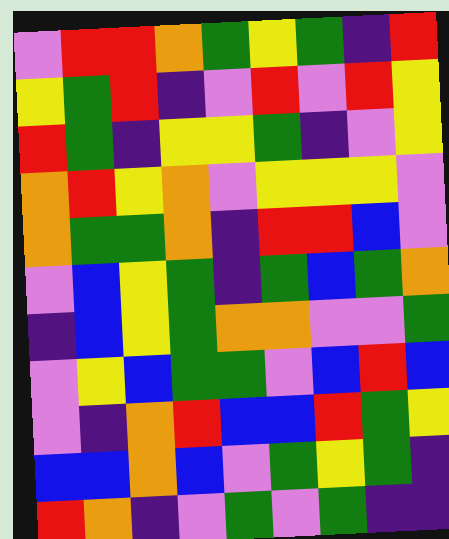[["violet", "red", "red", "orange", "green", "yellow", "green", "indigo", "red"], ["yellow", "green", "red", "indigo", "violet", "red", "violet", "red", "yellow"], ["red", "green", "indigo", "yellow", "yellow", "green", "indigo", "violet", "yellow"], ["orange", "red", "yellow", "orange", "violet", "yellow", "yellow", "yellow", "violet"], ["orange", "green", "green", "orange", "indigo", "red", "red", "blue", "violet"], ["violet", "blue", "yellow", "green", "indigo", "green", "blue", "green", "orange"], ["indigo", "blue", "yellow", "green", "orange", "orange", "violet", "violet", "green"], ["violet", "yellow", "blue", "green", "green", "violet", "blue", "red", "blue"], ["violet", "indigo", "orange", "red", "blue", "blue", "red", "green", "yellow"], ["blue", "blue", "orange", "blue", "violet", "green", "yellow", "green", "indigo"], ["red", "orange", "indigo", "violet", "green", "violet", "green", "indigo", "indigo"]]